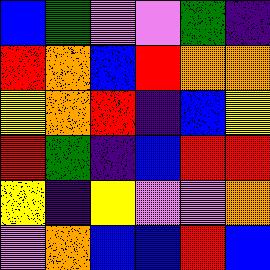[["blue", "green", "violet", "violet", "green", "indigo"], ["red", "orange", "blue", "red", "orange", "orange"], ["yellow", "orange", "red", "indigo", "blue", "yellow"], ["red", "green", "indigo", "blue", "red", "red"], ["yellow", "indigo", "yellow", "violet", "violet", "orange"], ["violet", "orange", "blue", "blue", "red", "blue"]]